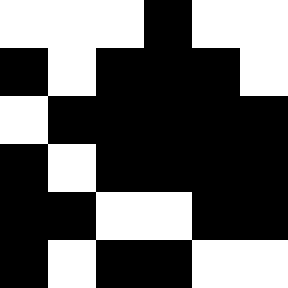[["white", "white", "white", "black", "white", "white"], ["black", "white", "black", "black", "black", "white"], ["white", "black", "black", "black", "black", "black"], ["black", "white", "black", "black", "black", "black"], ["black", "black", "white", "white", "black", "black"], ["black", "white", "black", "black", "white", "white"]]